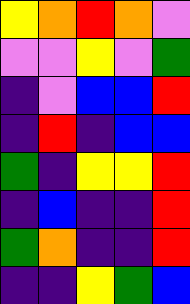[["yellow", "orange", "red", "orange", "violet"], ["violet", "violet", "yellow", "violet", "green"], ["indigo", "violet", "blue", "blue", "red"], ["indigo", "red", "indigo", "blue", "blue"], ["green", "indigo", "yellow", "yellow", "red"], ["indigo", "blue", "indigo", "indigo", "red"], ["green", "orange", "indigo", "indigo", "red"], ["indigo", "indigo", "yellow", "green", "blue"]]